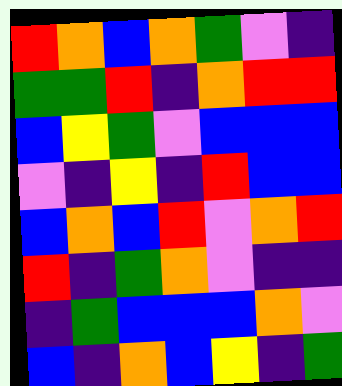[["red", "orange", "blue", "orange", "green", "violet", "indigo"], ["green", "green", "red", "indigo", "orange", "red", "red"], ["blue", "yellow", "green", "violet", "blue", "blue", "blue"], ["violet", "indigo", "yellow", "indigo", "red", "blue", "blue"], ["blue", "orange", "blue", "red", "violet", "orange", "red"], ["red", "indigo", "green", "orange", "violet", "indigo", "indigo"], ["indigo", "green", "blue", "blue", "blue", "orange", "violet"], ["blue", "indigo", "orange", "blue", "yellow", "indigo", "green"]]